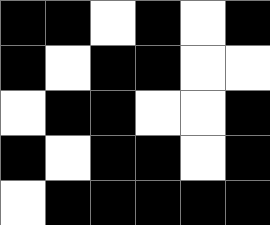[["black", "black", "white", "black", "white", "black"], ["black", "white", "black", "black", "white", "white"], ["white", "black", "black", "white", "white", "black"], ["black", "white", "black", "black", "white", "black"], ["white", "black", "black", "black", "black", "black"]]